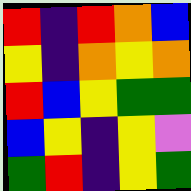[["red", "indigo", "red", "orange", "blue"], ["yellow", "indigo", "orange", "yellow", "orange"], ["red", "blue", "yellow", "green", "green"], ["blue", "yellow", "indigo", "yellow", "violet"], ["green", "red", "indigo", "yellow", "green"]]